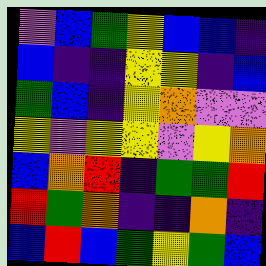[["violet", "blue", "green", "yellow", "blue", "blue", "indigo"], ["blue", "indigo", "indigo", "yellow", "yellow", "indigo", "blue"], ["green", "blue", "indigo", "yellow", "orange", "violet", "violet"], ["yellow", "violet", "yellow", "yellow", "violet", "yellow", "orange"], ["blue", "orange", "red", "indigo", "green", "green", "red"], ["red", "green", "orange", "indigo", "indigo", "orange", "indigo"], ["blue", "red", "blue", "green", "yellow", "green", "blue"]]